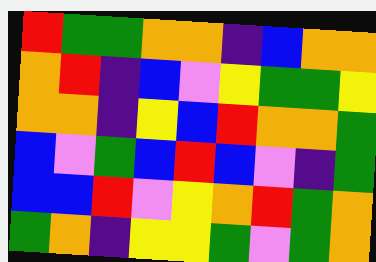[["red", "green", "green", "orange", "orange", "indigo", "blue", "orange", "orange"], ["orange", "red", "indigo", "blue", "violet", "yellow", "green", "green", "yellow"], ["orange", "orange", "indigo", "yellow", "blue", "red", "orange", "orange", "green"], ["blue", "violet", "green", "blue", "red", "blue", "violet", "indigo", "green"], ["blue", "blue", "red", "violet", "yellow", "orange", "red", "green", "orange"], ["green", "orange", "indigo", "yellow", "yellow", "green", "violet", "green", "orange"]]